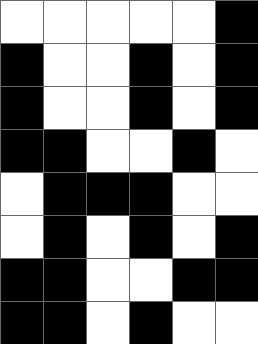[["white", "white", "white", "white", "white", "black"], ["black", "white", "white", "black", "white", "black"], ["black", "white", "white", "black", "white", "black"], ["black", "black", "white", "white", "black", "white"], ["white", "black", "black", "black", "white", "white"], ["white", "black", "white", "black", "white", "black"], ["black", "black", "white", "white", "black", "black"], ["black", "black", "white", "black", "white", "white"]]